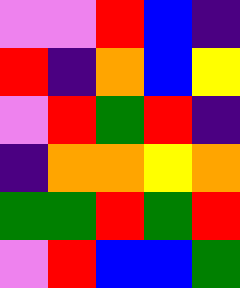[["violet", "violet", "red", "blue", "indigo"], ["red", "indigo", "orange", "blue", "yellow"], ["violet", "red", "green", "red", "indigo"], ["indigo", "orange", "orange", "yellow", "orange"], ["green", "green", "red", "green", "red"], ["violet", "red", "blue", "blue", "green"]]